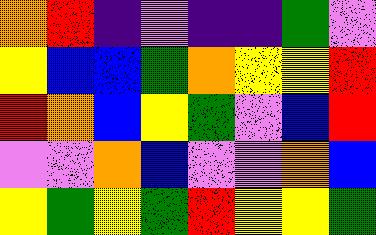[["orange", "red", "indigo", "violet", "indigo", "indigo", "green", "violet"], ["yellow", "blue", "blue", "green", "orange", "yellow", "yellow", "red"], ["red", "orange", "blue", "yellow", "green", "violet", "blue", "red"], ["violet", "violet", "orange", "blue", "violet", "violet", "orange", "blue"], ["yellow", "green", "yellow", "green", "red", "yellow", "yellow", "green"]]